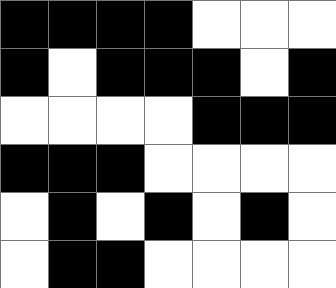[["black", "black", "black", "black", "white", "white", "white"], ["black", "white", "black", "black", "black", "white", "black"], ["white", "white", "white", "white", "black", "black", "black"], ["black", "black", "black", "white", "white", "white", "white"], ["white", "black", "white", "black", "white", "black", "white"], ["white", "black", "black", "white", "white", "white", "white"]]